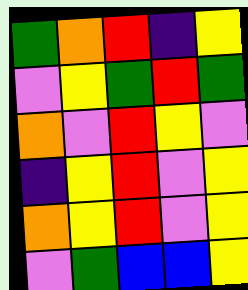[["green", "orange", "red", "indigo", "yellow"], ["violet", "yellow", "green", "red", "green"], ["orange", "violet", "red", "yellow", "violet"], ["indigo", "yellow", "red", "violet", "yellow"], ["orange", "yellow", "red", "violet", "yellow"], ["violet", "green", "blue", "blue", "yellow"]]